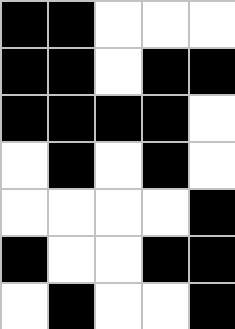[["black", "black", "white", "white", "white"], ["black", "black", "white", "black", "black"], ["black", "black", "black", "black", "white"], ["white", "black", "white", "black", "white"], ["white", "white", "white", "white", "black"], ["black", "white", "white", "black", "black"], ["white", "black", "white", "white", "black"]]